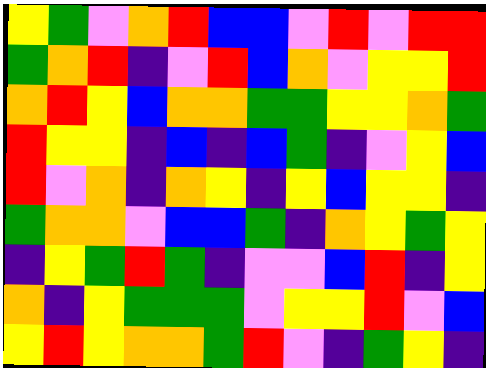[["yellow", "green", "violet", "orange", "red", "blue", "blue", "violet", "red", "violet", "red", "red"], ["green", "orange", "red", "indigo", "violet", "red", "blue", "orange", "violet", "yellow", "yellow", "red"], ["orange", "red", "yellow", "blue", "orange", "orange", "green", "green", "yellow", "yellow", "orange", "green"], ["red", "yellow", "yellow", "indigo", "blue", "indigo", "blue", "green", "indigo", "violet", "yellow", "blue"], ["red", "violet", "orange", "indigo", "orange", "yellow", "indigo", "yellow", "blue", "yellow", "yellow", "indigo"], ["green", "orange", "orange", "violet", "blue", "blue", "green", "indigo", "orange", "yellow", "green", "yellow"], ["indigo", "yellow", "green", "red", "green", "indigo", "violet", "violet", "blue", "red", "indigo", "yellow"], ["orange", "indigo", "yellow", "green", "green", "green", "violet", "yellow", "yellow", "red", "violet", "blue"], ["yellow", "red", "yellow", "orange", "orange", "green", "red", "violet", "indigo", "green", "yellow", "indigo"]]